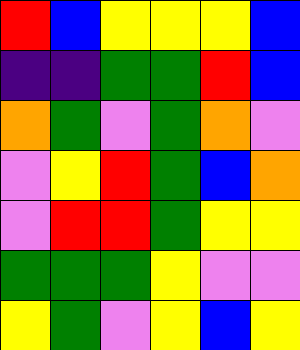[["red", "blue", "yellow", "yellow", "yellow", "blue"], ["indigo", "indigo", "green", "green", "red", "blue"], ["orange", "green", "violet", "green", "orange", "violet"], ["violet", "yellow", "red", "green", "blue", "orange"], ["violet", "red", "red", "green", "yellow", "yellow"], ["green", "green", "green", "yellow", "violet", "violet"], ["yellow", "green", "violet", "yellow", "blue", "yellow"]]